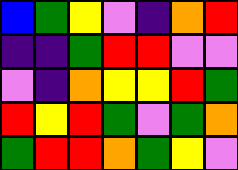[["blue", "green", "yellow", "violet", "indigo", "orange", "red"], ["indigo", "indigo", "green", "red", "red", "violet", "violet"], ["violet", "indigo", "orange", "yellow", "yellow", "red", "green"], ["red", "yellow", "red", "green", "violet", "green", "orange"], ["green", "red", "red", "orange", "green", "yellow", "violet"]]